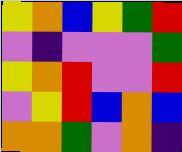[["yellow", "orange", "blue", "yellow", "green", "red"], ["violet", "indigo", "violet", "violet", "violet", "green"], ["yellow", "orange", "red", "violet", "violet", "red"], ["violet", "yellow", "red", "blue", "orange", "blue"], ["orange", "orange", "green", "violet", "orange", "indigo"]]